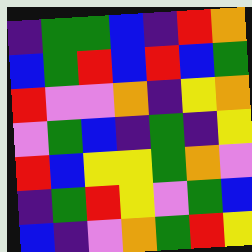[["indigo", "green", "green", "blue", "indigo", "red", "orange"], ["blue", "green", "red", "blue", "red", "blue", "green"], ["red", "violet", "violet", "orange", "indigo", "yellow", "orange"], ["violet", "green", "blue", "indigo", "green", "indigo", "yellow"], ["red", "blue", "yellow", "yellow", "green", "orange", "violet"], ["indigo", "green", "red", "yellow", "violet", "green", "blue"], ["blue", "indigo", "violet", "orange", "green", "red", "yellow"]]